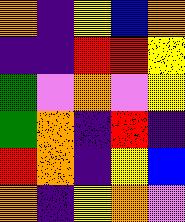[["orange", "indigo", "yellow", "blue", "orange"], ["indigo", "indigo", "red", "red", "yellow"], ["green", "violet", "orange", "violet", "yellow"], ["green", "orange", "indigo", "red", "indigo"], ["red", "orange", "indigo", "yellow", "blue"], ["orange", "indigo", "yellow", "orange", "violet"]]